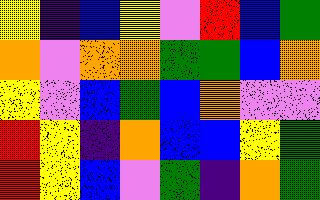[["yellow", "indigo", "blue", "yellow", "violet", "red", "blue", "green"], ["orange", "violet", "orange", "orange", "green", "green", "blue", "orange"], ["yellow", "violet", "blue", "green", "blue", "orange", "violet", "violet"], ["red", "yellow", "indigo", "orange", "blue", "blue", "yellow", "green"], ["red", "yellow", "blue", "violet", "green", "indigo", "orange", "green"]]